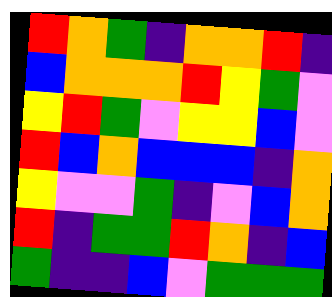[["red", "orange", "green", "indigo", "orange", "orange", "red", "indigo"], ["blue", "orange", "orange", "orange", "red", "yellow", "green", "violet"], ["yellow", "red", "green", "violet", "yellow", "yellow", "blue", "violet"], ["red", "blue", "orange", "blue", "blue", "blue", "indigo", "orange"], ["yellow", "violet", "violet", "green", "indigo", "violet", "blue", "orange"], ["red", "indigo", "green", "green", "red", "orange", "indigo", "blue"], ["green", "indigo", "indigo", "blue", "violet", "green", "green", "green"]]